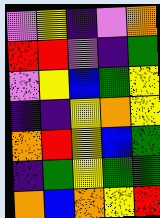[["violet", "yellow", "indigo", "violet", "orange"], ["red", "red", "violet", "indigo", "green"], ["violet", "yellow", "blue", "green", "yellow"], ["indigo", "indigo", "yellow", "orange", "yellow"], ["orange", "red", "yellow", "blue", "green"], ["indigo", "green", "yellow", "green", "green"], ["orange", "blue", "orange", "yellow", "red"]]